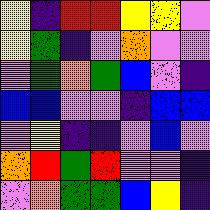[["yellow", "indigo", "red", "red", "yellow", "yellow", "violet"], ["yellow", "green", "indigo", "violet", "orange", "violet", "violet"], ["violet", "green", "orange", "green", "blue", "violet", "indigo"], ["blue", "blue", "violet", "violet", "indigo", "blue", "blue"], ["violet", "yellow", "indigo", "indigo", "violet", "blue", "violet"], ["orange", "red", "green", "red", "violet", "violet", "indigo"], ["violet", "orange", "green", "green", "blue", "yellow", "indigo"]]